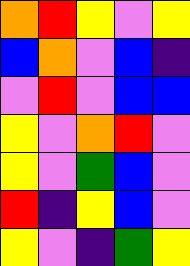[["orange", "red", "yellow", "violet", "yellow"], ["blue", "orange", "violet", "blue", "indigo"], ["violet", "red", "violet", "blue", "blue"], ["yellow", "violet", "orange", "red", "violet"], ["yellow", "violet", "green", "blue", "violet"], ["red", "indigo", "yellow", "blue", "violet"], ["yellow", "violet", "indigo", "green", "yellow"]]